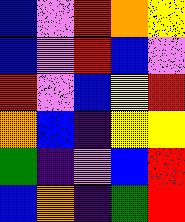[["blue", "violet", "red", "orange", "yellow"], ["blue", "violet", "red", "blue", "violet"], ["red", "violet", "blue", "yellow", "red"], ["orange", "blue", "indigo", "yellow", "yellow"], ["green", "indigo", "violet", "blue", "red"], ["blue", "orange", "indigo", "green", "red"]]